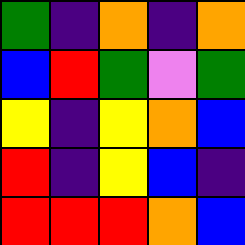[["green", "indigo", "orange", "indigo", "orange"], ["blue", "red", "green", "violet", "green"], ["yellow", "indigo", "yellow", "orange", "blue"], ["red", "indigo", "yellow", "blue", "indigo"], ["red", "red", "red", "orange", "blue"]]